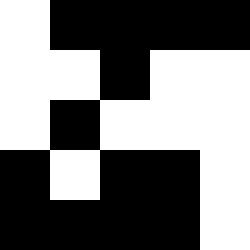[["white", "black", "black", "black", "black"], ["white", "white", "black", "white", "white"], ["white", "black", "white", "white", "white"], ["black", "white", "black", "black", "white"], ["black", "black", "black", "black", "white"]]